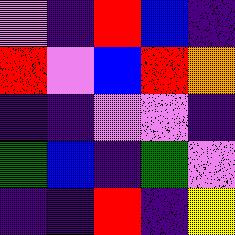[["violet", "indigo", "red", "blue", "indigo"], ["red", "violet", "blue", "red", "orange"], ["indigo", "indigo", "violet", "violet", "indigo"], ["green", "blue", "indigo", "green", "violet"], ["indigo", "indigo", "red", "indigo", "yellow"]]